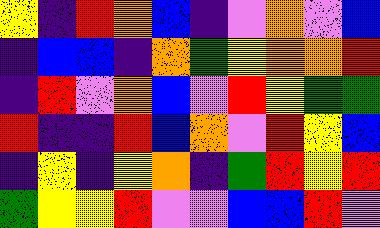[["yellow", "indigo", "red", "orange", "blue", "indigo", "violet", "orange", "violet", "blue"], ["indigo", "blue", "blue", "indigo", "orange", "green", "yellow", "orange", "orange", "red"], ["indigo", "red", "violet", "orange", "blue", "violet", "red", "yellow", "green", "green"], ["red", "indigo", "indigo", "red", "blue", "orange", "violet", "red", "yellow", "blue"], ["indigo", "yellow", "indigo", "yellow", "orange", "indigo", "green", "red", "yellow", "red"], ["green", "yellow", "yellow", "red", "violet", "violet", "blue", "blue", "red", "violet"]]